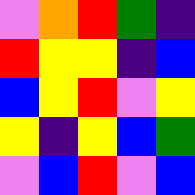[["violet", "orange", "red", "green", "indigo"], ["red", "yellow", "yellow", "indigo", "blue"], ["blue", "yellow", "red", "violet", "yellow"], ["yellow", "indigo", "yellow", "blue", "green"], ["violet", "blue", "red", "violet", "blue"]]